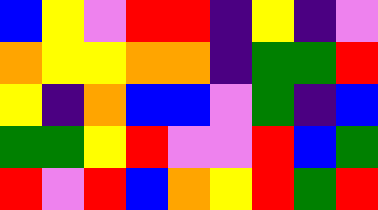[["blue", "yellow", "violet", "red", "red", "indigo", "yellow", "indigo", "violet"], ["orange", "yellow", "yellow", "orange", "orange", "indigo", "green", "green", "red"], ["yellow", "indigo", "orange", "blue", "blue", "violet", "green", "indigo", "blue"], ["green", "green", "yellow", "red", "violet", "violet", "red", "blue", "green"], ["red", "violet", "red", "blue", "orange", "yellow", "red", "green", "red"]]